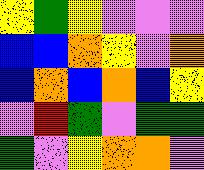[["yellow", "green", "yellow", "violet", "violet", "violet"], ["blue", "blue", "orange", "yellow", "violet", "orange"], ["blue", "orange", "blue", "orange", "blue", "yellow"], ["violet", "red", "green", "violet", "green", "green"], ["green", "violet", "yellow", "orange", "orange", "violet"]]